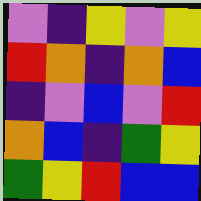[["violet", "indigo", "yellow", "violet", "yellow"], ["red", "orange", "indigo", "orange", "blue"], ["indigo", "violet", "blue", "violet", "red"], ["orange", "blue", "indigo", "green", "yellow"], ["green", "yellow", "red", "blue", "blue"]]